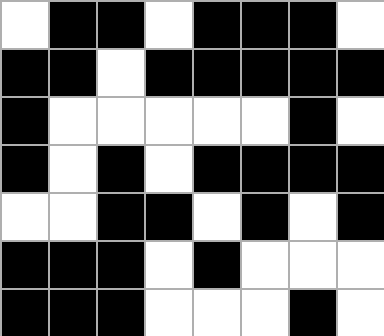[["white", "black", "black", "white", "black", "black", "black", "white"], ["black", "black", "white", "black", "black", "black", "black", "black"], ["black", "white", "white", "white", "white", "white", "black", "white"], ["black", "white", "black", "white", "black", "black", "black", "black"], ["white", "white", "black", "black", "white", "black", "white", "black"], ["black", "black", "black", "white", "black", "white", "white", "white"], ["black", "black", "black", "white", "white", "white", "black", "white"]]